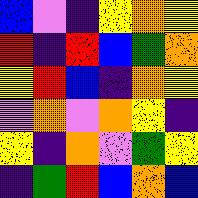[["blue", "violet", "indigo", "yellow", "orange", "yellow"], ["red", "indigo", "red", "blue", "green", "orange"], ["yellow", "red", "blue", "indigo", "orange", "yellow"], ["violet", "orange", "violet", "orange", "yellow", "indigo"], ["yellow", "indigo", "orange", "violet", "green", "yellow"], ["indigo", "green", "red", "blue", "orange", "blue"]]